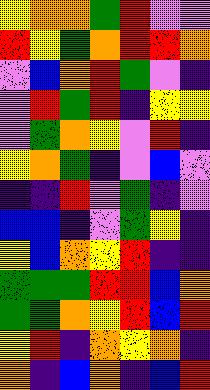[["yellow", "orange", "orange", "green", "red", "violet", "violet"], ["red", "yellow", "green", "orange", "red", "red", "orange"], ["violet", "blue", "orange", "red", "green", "violet", "indigo"], ["violet", "red", "green", "red", "indigo", "yellow", "yellow"], ["violet", "green", "orange", "yellow", "violet", "red", "indigo"], ["yellow", "orange", "green", "indigo", "violet", "blue", "violet"], ["indigo", "indigo", "red", "violet", "green", "indigo", "violet"], ["blue", "blue", "indigo", "violet", "green", "yellow", "indigo"], ["yellow", "blue", "orange", "yellow", "red", "indigo", "indigo"], ["green", "green", "green", "red", "red", "blue", "orange"], ["green", "green", "orange", "yellow", "red", "blue", "red"], ["yellow", "red", "indigo", "orange", "yellow", "orange", "indigo"], ["orange", "indigo", "blue", "orange", "indigo", "blue", "red"]]